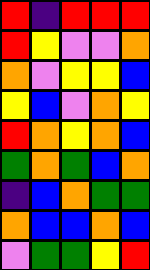[["red", "indigo", "red", "red", "red"], ["red", "yellow", "violet", "violet", "orange"], ["orange", "violet", "yellow", "yellow", "blue"], ["yellow", "blue", "violet", "orange", "yellow"], ["red", "orange", "yellow", "orange", "blue"], ["green", "orange", "green", "blue", "orange"], ["indigo", "blue", "orange", "green", "green"], ["orange", "blue", "blue", "orange", "blue"], ["violet", "green", "green", "yellow", "red"]]